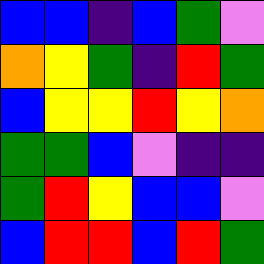[["blue", "blue", "indigo", "blue", "green", "violet"], ["orange", "yellow", "green", "indigo", "red", "green"], ["blue", "yellow", "yellow", "red", "yellow", "orange"], ["green", "green", "blue", "violet", "indigo", "indigo"], ["green", "red", "yellow", "blue", "blue", "violet"], ["blue", "red", "red", "blue", "red", "green"]]